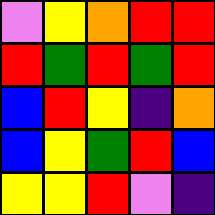[["violet", "yellow", "orange", "red", "red"], ["red", "green", "red", "green", "red"], ["blue", "red", "yellow", "indigo", "orange"], ["blue", "yellow", "green", "red", "blue"], ["yellow", "yellow", "red", "violet", "indigo"]]